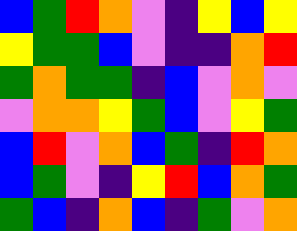[["blue", "green", "red", "orange", "violet", "indigo", "yellow", "blue", "yellow"], ["yellow", "green", "green", "blue", "violet", "indigo", "indigo", "orange", "red"], ["green", "orange", "green", "green", "indigo", "blue", "violet", "orange", "violet"], ["violet", "orange", "orange", "yellow", "green", "blue", "violet", "yellow", "green"], ["blue", "red", "violet", "orange", "blue", "green", "indigo", "red", "orange"], ["blue", "green", "violet", "indigo", "yellow", "red", "blue", "orange", "green"], ["green", "blue", "indigo", "orange", "blue", "indigo", "green", "violet", "orange"]]